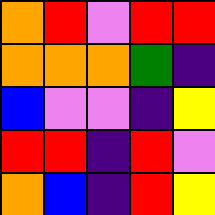[["orange", "red", "violet", "red", "red"], ["orange", "orange", "orange", "green", "indigo"], ["blue", "violet", "violet", "indigo", "yellow"], ["red", "red", "indigo", "red", "violet"], ["orange", "blue", "indigo", "red", "yellow"]]